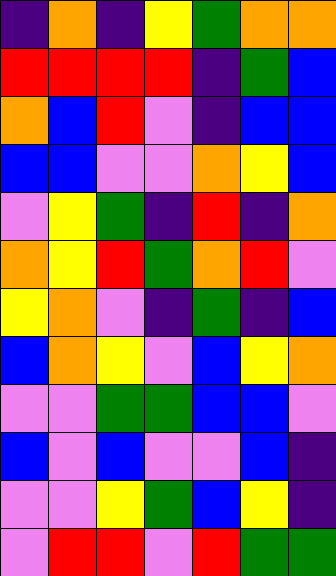[["indigo", "orange", "indigo", "yellow", "green", "orange", "orange"], ["red", "red", "red", "red", "indigo", "green", "blue"], ["orange", "blue", "red", "violet", "indigo", "blue", "blue"], ["blue", "blue", "violet", "violet", "orange", "yellow", "blue"], ["violet", "yellow", "green", "indigo", "red", "indigo", "orange"], ["orange", "yellow", "red", "green", "orange", "red", "violet"], ["yellow", "orange", "violet", "indigo", "green", "indigo", "blue"], ["blue", "orange", "yellow", "violet", "blue", "yellow", "orange"], ["violet", "violet", "green", "green", "blue", "blue", "violet"], ["blue", "violet", "blue", "violet", "violet", "blue", "indigo"], ["violet", "violet", "yellow", "green", "blue", "yellow", "indigo"], ["violet", "red", "red", "violet", "red", "green", "green"]]